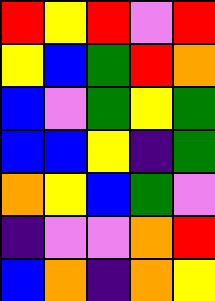[["red", "yellow", "red", "violet", "red"], ["yellow", "blue", "green", "red", "orange"], ["blue", "violet", "green", "yellow", "green"], ["blue", "blue", "yellow", "indigo", "green"], ["orange", "yellow", "blue", "green", "violet"], ["indigo", "violet", "violet", "orange", "red"], ["blue", "orange", "indigo", "orange", "yellow"]]